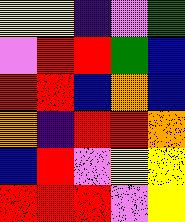[["yellow", "yellow", "indigo", "violet", "green"], ["violet", "red", "red", "green", "blue"], ["red", "red", "blue", "orange", "blue"], ["orange", "indigo", "red", "red", "orange"], ["blue", "red", "violet", "yellow", "yellow"], ["red", "red", "red", "violet", "yellow"]]